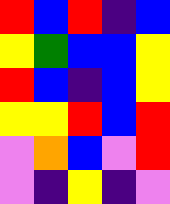[["red", "blue", "red", "indigo", "blue"], ["yellow", "green", "blue", "blue", "yellow"], ["red", "blue", "indigo", "blue", "yellow"], ["yellow", "yellow", "red", "blue", "red"], ["violet", "orange", "blue", "violet", "red"], ["violet", "indigo", "yellow", "indigo", "violet"]]